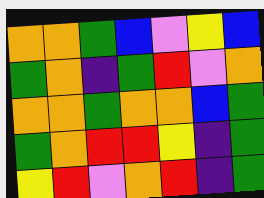[["orange", "orange", "green", "blue", "violet", "yellow", "blue"], ["green", "orange", "indigo", "green", "red", "violet", "orange"], ["orange", "orange", "green", "orange", "orange", "blue", "green"], ["green", "orange", "red", "red", "yellow", "indigo", "green"], ["yellow", "red", "violet", "orange", "red", "indigo", "green"]]